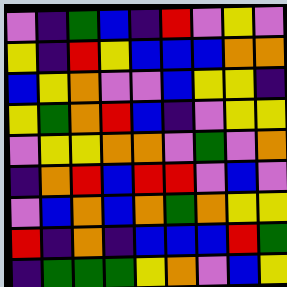[["violet", "indigo", "green", "blue", "indigo", "red", "violet", "yellow", "violet"], ["yellow", "indigo", "red", "yellow", "blue", "blue", "blue", "orange", "orange"], ["blue", "yellow", "orange", "violet", "violet", "blue", "yellow", "yellow", "indigo"], ["yellow", "green", "orange", "red", "blue", "indigo", "violet", "yellow", "yellow"], ["violet", "yellow", "yellow", "orange", "orange", "violet", "green", "violet", "orange"], ["indigo", "orange", "red", "blue", "red", "red", "violet", "blue", "violet"], ["violet", "blue", "orange", "blue", "orange", "green", "orange", "yellow", "yellow"], ["red", "indigo", "orange", "indigo", "blue", "blue", "blue", "red", "green"], ["indigo", "green", "green", "green", "yellow", "orange", "violet", "blue", "yellow"]]